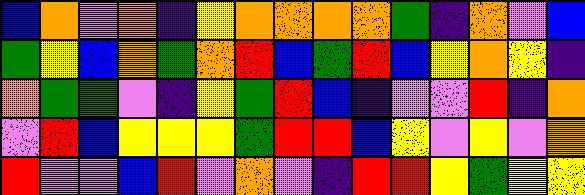[["blue", "orange", "violet", "orange", "indigo", "yellow", "orange", "orange", "orange", "orange", "green", "indigo", "orange", "violet", "blue"], ["green", "yellow", "blue", "orange", "green", "orange", "red", "blue", "green", "red", "blue", "yellow", "orange", "yellow", "indigo"], ["orange", "green", "green", "violet", "indigo", "yellow", "green", "red", "blue", "indigo", "violet", "violet", "red", "indigo", "orange"], ["violet", "red", "blue", "yellow", "yellow", "yellow", "green", "red", "red", "blue", "yellow", "violet", "yellow", "violet", "orange"], ["red", "violet", "violet", "blue", "red", "violet", "orange", "violet", "indigo", "red", "red", "yellow", "green", "yellow", "yellow"]]